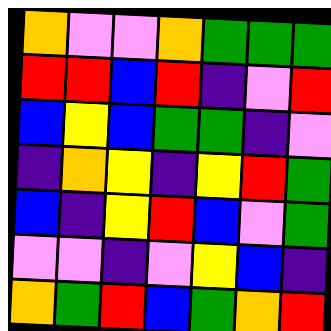[["orange", "violet", "violet", "orange", "green", "green", "green"], ["red", "red", "blue", "red", "indigo", "violet", "red"], ["blue", "yellow", "blue", "green", "green", "indigo", "violet"], ["indigo", "orange", "yellow", "indigo", "yellow", "red", "green"], ["blue", "indigo", "yellow", "red", "blue", "violet", "green"], ["violet", "violet", "indigo", "violet", "yellow", "blue", "indigo"], ["orange", "green", "red", "blue", "green", "orange", "red"]]